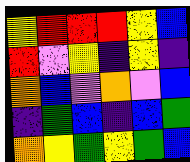[["yellow", "red", "red", "red", "yellow", "blue"], ["red", "violet", "yellow", "indigo", "yellow", "indigo"], ["orange", "blue", "violet", "orange", "violet", "blue"], ["indigo", "green", "blue", "indigo", "blue", "green"], ["orange", "yellow", "green", "yellow", "green", "blue"]]